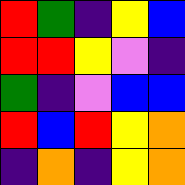[["red", "green", "indigo", "yellow", "blue"], ["red", "red", "yellow", "violet", "indigo"], ["green", "indigo", "violet", "blue", "blue"], ["red", "blue", "red", "yellow", "orange"], ["indigo", "orange", "indigo", "yellow", "orange"]]